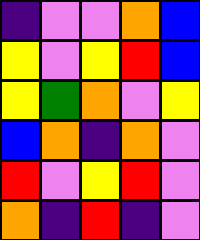[["indigo", "violet", "violet", "orange", "blue"], ["yellow", "violet", "yellow", "red", "blue"], ["yellow", "green", "orange", "violet", "yellow"], ["blue", "orange", "indigo", "orange", "violet"], ["red", "violet", "yellow", "red", "violet"], ["orange", "indigo", "red", "indigo", "violet"]]